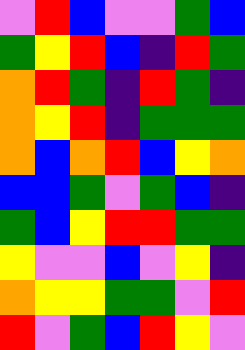[["violet", "red", "blue", "violet", "violet", "green", "blue"], ["green", "yellow", "red", "blue", "indigo", "red", "green"], ["orange", "red", "green", "indigo", "red", "green", "indigo"], ["orange", "yellow", "red", "indigo", "green", "green", "green"], ["orange", "blue", "orange", "red", "blue", "yellow", "orange"], ["blue", "blue", "green", "violet", "green", "blue", "indigo"], ["green", "blue", "yellow", "red", "red", "green", "green"], ["yellow", "violet", "violet", "blue", "violet", "yellow", "indigo"], ["orange", "yellow", "yellow", "green", "green", "violet", "red"], ["red", "violet", "green", "blue", "red", "yellow", "violet"]]